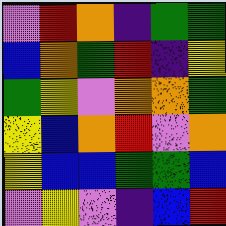[["violet", "red", "orange", "indigo", "green", "green"], ["blue", "orange", "green", "red", "indigo", "yellow"], ["green", "yellow", "violet", "orange", "orange", "green"], ["yellow", "blue", "orange", "red", "violet", "orange"], ["yellow", "blue", "blue", "green", "green", "blue"], ["violet", "yellow", "violet", "indigo", "blue", "red"]]